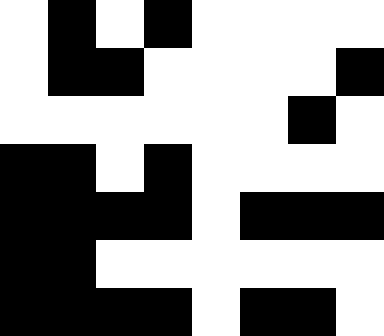[["white", "black", "white", "black", "white", "white", "white", "white"], ["white", "black", "black", "white", "white", "white", "white", "black"], ["white", "white", "white", "white", "white", "white", "black", "white"], ["black", "black", "white", "black", "white", "white", "white", "white"], ["black", "black", "black", "black", "white", "black", "black", "black"], ["black", "black", "white", "white", "white", "white", "white", "white"], ["black", "black", "black", "black", "white", "black", "black", "white"]]